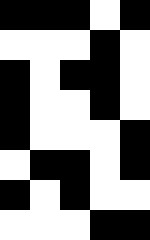[["black", "black", "black", "white", "black"], ["white", "white", "white", "black", "white"], ["black", "white", "black", "black", "white"], ["black", "white", "white", "black", "white"], ["black", "white", "white", "white", "black"], ["white", "black", "black", "white", "black"], ["black", "white", "black", "white", "white"], ["white", "white", "white", "black", "black"]]